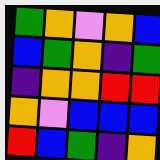[["green", "orange", "violet", "orange", "blue"], ["blue", "green", "orange", "indigo", "green"], ["indigo", "orange", "orange", "red", "red"], ["orange", "violet", "blue", "blue", "blue"], ["red", "blue", "green", "indigo", "orange"]]